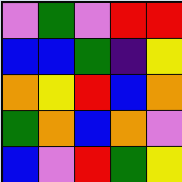[["violet", "green", "violet", "red", "red"], ["blue", "blue", "green", "indigo", "yellow"], ["orange", "yellow", "red", "blue", "orange"], ["green", "orange", "blue", "orange", "violet"], ["blue", "violet", "red", "green", "yellow"]]